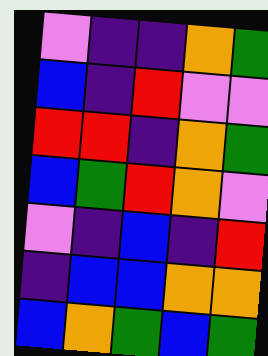[["violet", "indigo", "indigo", "orange", "green"], ["blue", "indigo", "red", "violet", "violet"], ["red", "red", "indigo", "orange", "green"], ["blue", "green", "red", "orange", "violet"], ["violet", "indigo", "blue", "indigo", "red"], ["indigo", "blue", "blue", "orange", "orange"], ["blue", "orange", "green", "blue", "green"]]